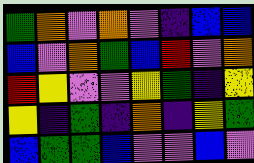[["green", "orange", "violet", "orange", "violet", "indigo", "blue", "blue"], ["blue", "violet", "orange", "green", "blue", "red", "violet", "orange"], ["red", "yellow", "violet", "violet", "yellow", "green", "indigo", "yellow"], ["yellow", "indigo", "green", "indigo", "orange", "indigo", "yellow", "green"], ["blue", "green", "green", "blue", "violet", "violet", "blue", "violet"]]